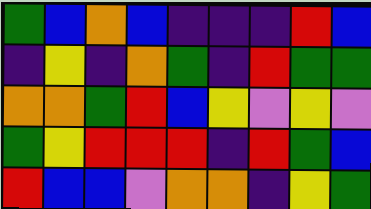[["green", "blue", "orange", "blue", "indigo", "indigo", "indigo", "red", "blue"], ["indigo", "yellow", "indigo", "orange", "green", "indigo", "red", "green", "green"], ["orange", "orange", "green", "red", "blue", "yellow", "violet", "yellow", "violet"], ["green", "yellow", "red", "red", "red", "indigo", "red", "green", "blue"], ["red", "blue", "blue", "violet", "orange", "orange", "indigo", "yellow", "green"]]